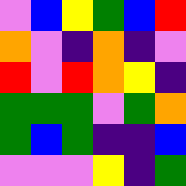[["violet", "blue", "yellow", "green", "blue", "red"], ["orange", "violet", "indigo", "orange", "indigo", "violet"], ["red", "violet", "red", "orange", "yellow", "indigo"], ["green", "green", "green", "violet", "green", "orange"], ["green", "blue", "green", "indigo", "indigo", "blue"], ["violet", "violet", "violet", "yellow", "indigo", "green"]]